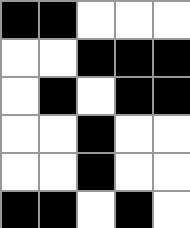[["black", "black", "white", "white", "white"], ["white", "white", "black", "black", "black"], ["white", "black", "white", "black", "black"], ["white", "white", "black", "white", "white"], ["white", "white", "black", "white", "white"], ["black", "black", "white", "black", "white"]]